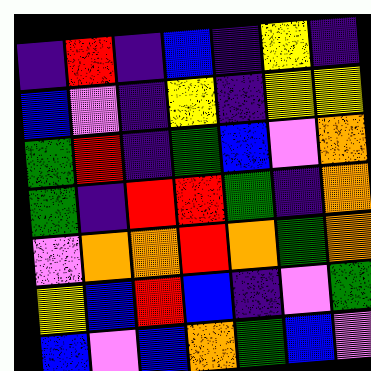[["indigo", "red", "indigo", "blue", "indigo", "yellow", "indigo"], ["blue", "violet", "indigo", "yellow", "indigo", "yellow", "yellow"], ["green", "red", "indigo", "green", "blue", "violet", "orange"], ["green", "indigo", "red", "red", "green", "indigo", "orange"], ["violet", "orange", "orange", "red", "orange", "green", "orange"], ["yellow", "blue", "red", "blue", "indigo", "violet", "green"], ["blue", "violet", "blue", "orange", "green", "blue", "violet"]]